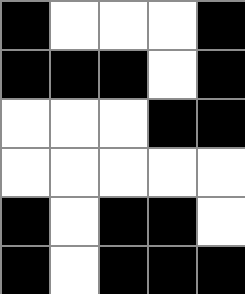[["black", "white", "white", "white", "black"], ["black", "black", "black", "white", "black"], ["white", "white", "white", "black", "black"], ["white", "white", "white", "white", "white"], ["black", "white", "black", "black", "white"], ["black", "white", "black", "black", "black"]]